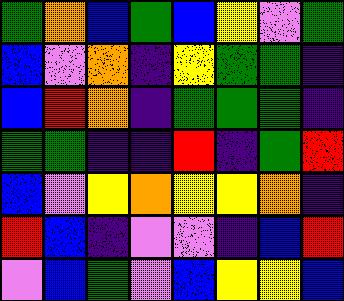[["green", "orange", "blue", "green", "blue", "yellow", "violet", "green"], ["blue", "violet", "orange", "indigo", "yellow", "green", "green", "indigo"], ["blue", "red", "orange", "indigo", "green", "green", "green", "indigo"], ["green", "green", "indigo", "indigo", "red", "indigo", "green", "red"], ["blue", "violet", "yellow", "orange", "yellow", "yellow", "orange", "indigo"], ["red", "blue", "indigo", "violet", "violet", "indigo", "blue", "red"], ["violet", "blue", "green", "violet", "blue", "yellow", "yellow", "blue"]]